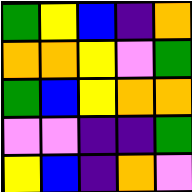[["green", "yellow", "blue", "indigo", "orange"], ["orange", "orange", "yellow", "violet", "green"], ["green", "blue", "yellow", "orange", "orange"], ["violet", "violet", "indigo", "indigo", "green"], ["yellow", "blue", "indigo", "orange", "violet"]]